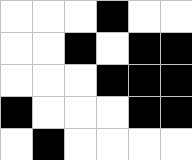[["white", "white", "white", "black", "white", "white"], ["white", "white", "black", "white", "black", "black"], ["white", "white", "white", "black", "black", "black"], ["black", "white", "white", "white", "black", "black"], ["white", "black", "white", "white", "white", "white"]]